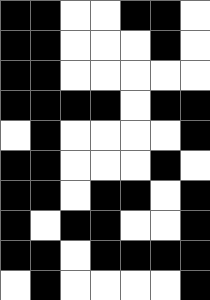[["black", "black", "white", "white", "black", "black", "white"], ["black", "black", "white", "white", "white", "black", "white"], ["black", "black", "white", "white", "white", "white", "white"], ["black", "black", "black", "black", "white", "black", "black"], ["white", "black", "white", "white", "white", "white", "black"], ["black", "black", "white", "white", "white", "black", "white"], ["black", "black", "white", "black", "black", "white", "black"], ["black", "white", "black", "black", "white", "white", "black"], ["black", "black", "white", "black", "black", "black", "black"], ["white", "black", "white", "white", "white", "white", "black"]]